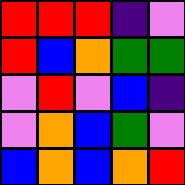[["red", "red", "red", "indigo", "violet"], ["red", "blue", "orange", "green", "green"], ["violet", "red", "violet", "blue", "indigo"], ["violet", "orange", "blue", "green", "violet"], ["blue", "orange", "blue", "orange", "red"]]